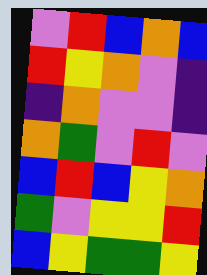[["violet", "red", "blue", "orange", "blue"], ["red", "yellow", "orange", "violet", "indigo"], ["indigo", "orange", "violet", "violet", "indigo"], ["orange", "green", "violet", "red", "violet"], ["blue", "red", "blue", "yellow", "orange"], ["green", "violet", "yellow", "yellow", "red"], ["blue", "yellow", "green", "green", "yellow"]]